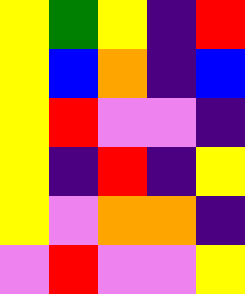[["yellow", "green", "yellow", "indigo", "red"], ["yellow", "blue", "orange", "indigo", "blue"], ["yellow", "red", "violet", "violet", "indigo"], ["yellow", "indigo", "red", "indigo", "yellow"], ["yellow", "violet", "orange", "orange", "indigo"], ["violet", "red", "violet", "violet", "yellow"]]